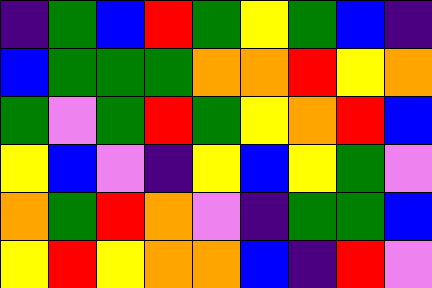[["indigo", "green", "blue", "red", "green", "yellow", "green", "blue", "indigo"], ["blue", "green", "green", "green", "orange", "orange", "red", "yellow", "orange"], ["green", "violet", "green", "red", "green", "yellow", "orange", "red", "blue"], ["yellow", "blue", "violet", "indigo", "yellow", "blue", "yellow", "green", "violet"], ["orange", "green", "red", "orange", "violet", "indigo", "green", "green", "blue"], ["yellow", "red", "yellow", "orange", "orange", "blue", "indigo", "red", "violet"]]